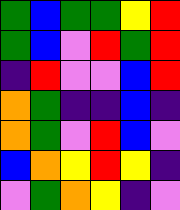[["green", "blue", "green", "green", "yellow", "red"], ["green", "blue", "violet", "red", "green", "red"], ["indigo", "red", "violet", "violet", "blue", "red"], ["orange", "green", "indigo", "indigo", "blue", "indigo"], ["orange", "green", "violet", "red", "blue", "violet"], ["blue", "orange", "yellow", "red", "yellow", "indigo"], ["violet", "green", "orange", "yellow", "indigo", "violet"]]